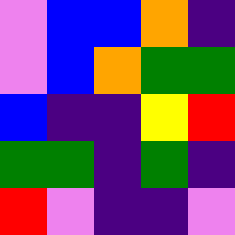[["violet", "blue", "blue", "orange", "indigo"], ["violet", "blue", "orange", "green", "green"], ["blue", "indigo", "indigo", "yellow", "red"], ["green", "green", "indigo", "green", "indigo"], ["red", "violet", "indigo", "indigo", "violet"]]